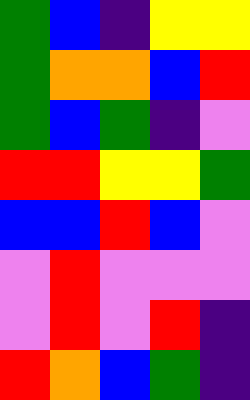[["green", "blue", "indigo", "yellow", "yellow"], ["green", "orange", "orange", "blue", "red"], ["green", "blue", "green", "indigo", "violet"], ["red", "red", "yellow", "yellow", "green"], ["blue", "blue", "red", "blue", "violet"], ["violet", "red", "violet", "violet", "violet"], ["violet", "red", "violet", "red", "indigo"], ["red", "orange", "blue", "green", "indigo"]]